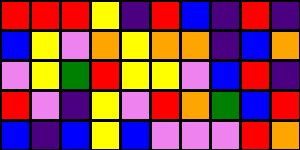[["red", "red", "red", "yellow", "indigo", "red", "blue", "indigo", "red", "indigo"], ["blue", "yellow", "violet", "orange", "yellow", "orange", "orange", "indigo", "blue", "orange"], ["violet", "yellow", "green", "red", "yellow", "yellow", "violet", "blue", "red", "indigo"], ["red", "violet", "indigo", "yellow", "violet", "red", "orange", "green", "blue", "red"], ["blue", "indigo", "blue", "yellow", "blue", "violet", "violet", "violet", "red", "orange"]]